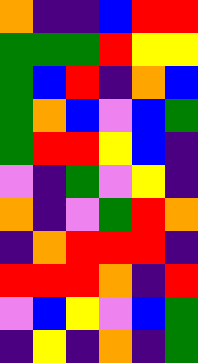[["orange", "indigo", "indigo", "blue", "red", "red"], ["green", "green", "green", "red", "yellow", "yellow"], ["green", "blue", "red", "indigo", "orange", "blue"], ["green", "orange", "blue", "violet", "blue", "green"], ["green", "red", "red", "yellow", "blue", "indigo"], ["violet", "indigo", "green", "violet", "yellow", "indigo"], ["orange", "indigo", "violet", "green", "red", "orange"], ["indigo", "orange", "red", "red", "red", "indigo"], ["red", "red", "red", "orange", "indigo", "red"], ["violet", "blue", "yellow", "violet", "blue", "green"], ["indigo", "yellow", "indigo", "orange", "indigo", "green"]]